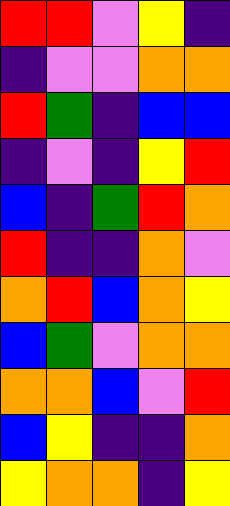[["red", "red", "violet", "yellow", "indigo"], ["indigo", "violet", "violet", "orange", "orange"], ["red", "green", "indigo", "blue", "blue"], ["indigo", "violet", "indigo", "yellow", "red"], ["blue", "indigo", "green", "red", "orange"], ["red", "indigo", "indigo", "orange", "violet"], ["orange", "red", "blue", "orange", "yellow"], ["blue", "green", "violet", "orange", "orange"], ["orange", "orange", "blue", "violet", "red"], ["blue", "yellow", "indigo", "indigo", "orange"], ["yellow", "orange", "orange", "indigo", "yellow"]]